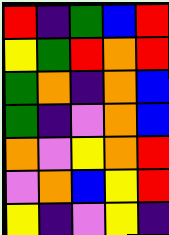[["red", "indigo", "green", "blue", "red"], ["yellow", "green", "red", "orange", "red"], ["green", "orange", "indigo", "orange", "blue"], ["green", "indigo", "violet", "orange", "blue"], ["orange", "violet", "yellow", "orange", "red"], ["violet", "orange", "blue", "yellow", "red"], ["yellow", "indigo", "violet", "yellow", "indigo"]]